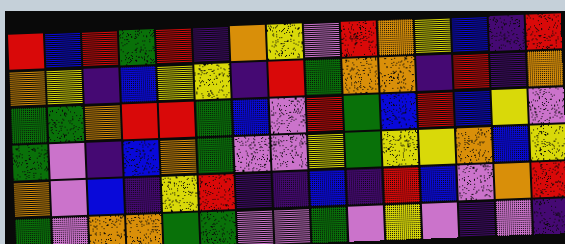[["red", "blue", "red", "green", "red", "indigo", "orange", "yellow", "violet", "red", "orange", "yellow", "blue", "indigo", "red"], ["orange", "yellow", "indigo", "blue", "yellow", "yellow", "indigo", "red", "green", "orange", "orange", "indigo", "red", "indigo", "orange"], ["green", "green", "orange", "red", "red", "green", "blue", "violet", "red", "green", "blue", "red", "blue", "yellow", "violet"], ["green", "violet", "indigo", "blue", "orange", "green", "violet", "violet", "yellow", "green", "yellow", "yellow", "orange", "blue", "yellow"], ["orange", "violet", "blue", "indigo", "yellow", "red", "indigo", "indigo", "blue", "indigo", "red", "blue", "violet", "orange", "red"], ["green", "violet", "orange", "orange", "green", "green", "violet", "violet", "green", "violet", "yellow", "violet", "indigo", "violet", "indigo"]]